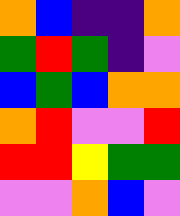[["orange", "blue", "indigo", "indigo", "orange"], ["green", "red", "green", "indigo", "violet"], ["blue", "green", "blue", "orange", "orange"], ["orange", "red", "violet", "violet", "red"], ["red", "red", "yellow", "green", "green"], ["violet", "violet", "orange", "blue", "violet"]]